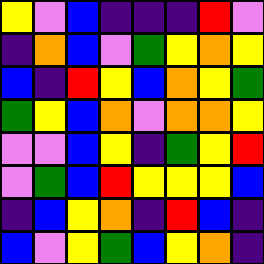[["yellow", "violet", "blue", "indigo", "indigo", "indigo", "red", "violet"], ["indigo", "orange", "blue", "violet", "green", "yellow", "orange", "yellow"], ["blue", "indigo", "red", "yellow", "blue", "orange", "yellow", "green"], ["green", "yellow", "blue", "orange", "violet", "orange", "orange", "yellow"], ["violet", "violet", "blue", "yellow", "indigo", "green", "yellow", "red"], ["violet", "green", "blue", "red", "yellow", "yellow", "yellow", "blue"], ["indigo", "blue", "yellow", "orange", "indigo", "red", "blue", "indigo"], ["blue", "violet", "yellow", "green", "blue", "yellow", "orange", "indigo"]]